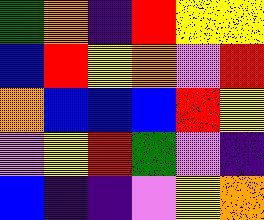[["green", "orange", "indigo", "red", "yellow", "yellow"], ["blue", "red", "yellow", "orange", "violet", "red"], ["orange", "blue", "blue", "blue", "red", "yellow"], ["violet", "yellow", "red", "green", "violet", "indigo"], ["blue", "indigo", "indigo", "violet", "yellow", "orange"]]